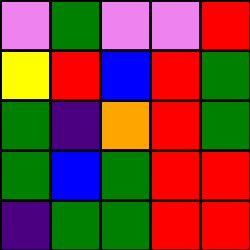[["violet", "green", "violet", "violet", "red"], ["yellow", "red", "blue", "red", "green"], ["green", "indigo", "orange", "red", "green"], ["green", "blue", "green", "red", "red"], ["indigo", "green", "green", "red", "red"]]